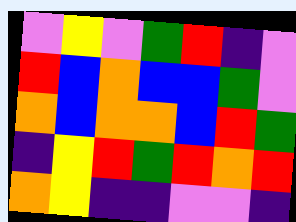[["violet", "yellow", "violet", "green", "red", "indigo", "violet"], ["red", "blue", "orange", "blue", "blue", "green", "violet"], ["orange", "blue", "orange", "orange", "blue", "red", "green"], ["indigo", "yellow", "red", "green", "red", "orange", "red"], ["orange", "yellow", "indigo", "indigo", "violet", "violet", "indigo"]]